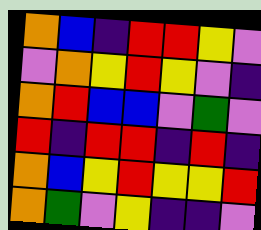[["orange", "blue", "indigo", "red", "red", "yellow", "violet"], ["violet", "orange", "yellow", "red", "yellow", "violet", "indigo"], ["orange", "red", "blue", "blue", "violet", "green", "violet"], ["red", "indigo", "red", "red", "indigo", "red", "indigo"], ["orange", "blue", "yellow", "red", "yellow", "yellow", "red"], ["orange", "green", "violet", "yellow", "indigo", "indigo", "violet"]]